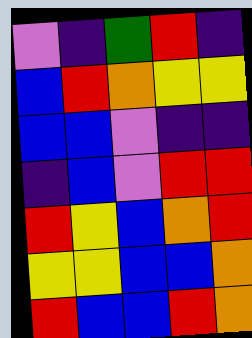[["violet", "indigo", "green", "red", "indigo"], ["blue", "red", "orange", "yellow", "yellow"], ["blue", "blue", "violet", "indigo", "indigo"], ["indigo", "blue", "violet", "red", "red"], ["red", "yellow", "blue", "orange", "red"], ["yellow", "yellow", "blue", "blue", "orange"], ["red", "blue", "blue", "red", "orange"]]